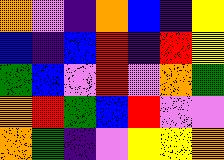[["orange", "violet", "indigo", "orange", "blue", "indigo", "yellow"], ["blue", "indigo", "blue", "red", "indigo", "red", "yellow"], ["green", "blue", "violet", "red", "violet", "orange", "green"], ["orange", "red", "green", "blue", "red", "violet", "violet"], ["orange", "green", "indigo", "violet", "yellow", "yellow", "orange"]]